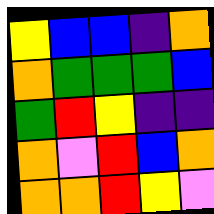[["yellow", "blue", "blue", "indigo", "orange"], ["orange", "green", "green", "green", "blue"], ["green", "red", "yellow", "indigo", "indigo"], ["orange", "violet", "red", "blue", "orange"], ["orange", "orange", "red", "yellow", "violet"]]